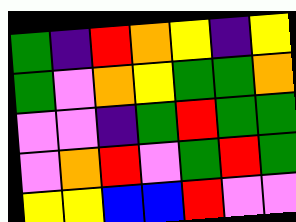[["green", "indigo", "red", "orange", "yellow", "indigo", "yellow"], ["green", "violet", "orange", "yellow", "green", "green", "orange"], ["violet", "violet", "indigo", "green", "red", "green", "green"], ["violet", "orange", "red", "violet", "green", "red", "green"], ["yellow", "yellow", "blue", "blue", "red", "violet", "violet"]]